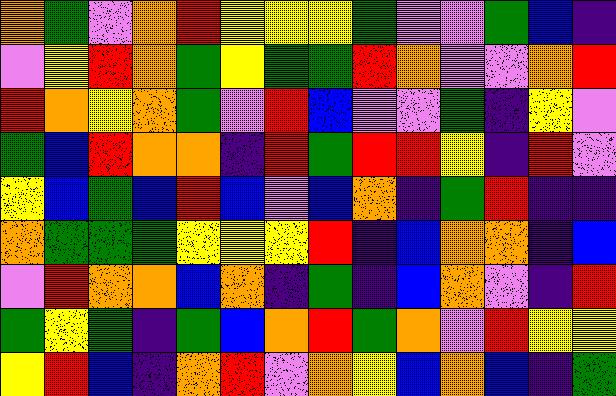[["orange", "green", "violet", "orange", "red", "yellow", "yellow", "yellow", "green", "violet", "violet", "green", "blue", "indigo"], ["violet", "yellow", "red", "orange", "green", "yellow", "green", "green", "red", "orange", "violet", "violet", "orange", "red"], ["red", "orange", "yellow", "orange", "green", "violet", "red", "blue", "violet", "violet", "green", "indigo", "yellow", "violet"], ["green", "blue", "red", "orange", "orange", "indigo", "red", "green", "red", "red", "yellow", "indigo", "red", "violet"], ["yellow", "blue", "green", "blue", "red", "blue", "violet", "blue", "orange", "indigo", "green", "red", "indigo", "indigo"], ["orange", "green", "green", "green", "yellow", "yellow", "yellow", "red", "indigo", "blue", "orange", "orange", "indigo", "blue"], ["violet", "red", "orange", "orange", "blue", "orange", "indigo", "green", "indigo", "blue", "orange", "violet", "indigo", "red"], ["green", "yellow", "green", "indigo", "green", "blue", "orange", "red", "green", "orange", "violet", "red", "yellow", "yellow"], ["yellow", "red", "blue", "indigo", "orange", "red", "violet", "orange", "yellow", "blue", "orange", "blue", "indigo", "green"]]